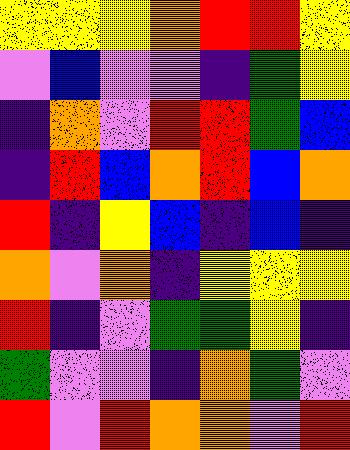[["yellow", "yellow", "yellow", "orange", "red", "red", "yellow"], ["violet", "blue", "violet", "violet", "indigo", "green", "yellow"], ["indigo", "orange", "violet", "red", "red", "green", "blue"], ["indigo", "red", "blue", "orange", "red", "blue", "orange"], ["red", "indigo", "yellow", "blue", "indigo", "blue", "indigo"], ["orange", "violet", "orange", "indigo", "yellow", "yellow", "yellow"], ["red", "indigo", "violet", "green", "green", "yellow", "indigo"], ["green", "violet", "violet", "indigo", "orange", "green", "violet"], ["red", "violet", "red", "orange", "orange", "violet", "red"]]